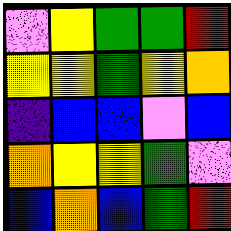[["violet", "yellow", "green", "green", "red"], ["yellow", "yellow", "green", "yellow", "orange"], ["indigo", "blue", "blue", "violet", "blue"], ["orange", "yellow", "yellow", "green", "violet"], ["blue", "orange", "blue", "green", "red"]]